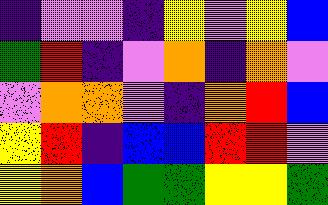[["indigo", "violet", "violet", "indigo", "yellow", "violet", "yellow", "blue"], ["green", "red", "indigo", "violet", "orange", "indigo", "orange", "violet"], ["violet", "orange", "orange", "violet", "indigo", "orange", "red", "blue"], ["yellow", "red", "indigo", "blue", "blue", "red", "red", "violet"], ["yellow", "orange", "blue", "green", "green", "yellow", "yellow", "green"]]